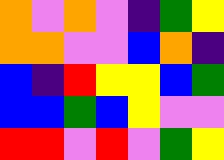[["orange", "violet", "orange", "violet", "indigo", "green", "yellow"], ["orange", "orange", "violet", "violet", "blue", "orange", "indigo"], ["blue", "indigo", "red", "yellow", "yellow", "blue", "green"], ["blue", "blue", "green", "blue", "yellow", "violet", "violet"], ["red", "red", "violet", "red", "violet", "green", "yellow"]]